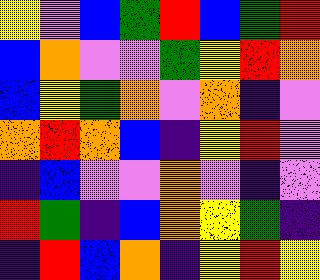[["yellow", "violet", "blue", "green", "red", "blue", "green", "red"], ["blue", "orange", "violet", "violet", "green", "yellow", "red", "orange"], ["blue", "yellow", "green", "orange", "violet", "orange", "indigo", "violet"], ["orange", "red", "orange", "blue", "indigo", "yellow", "red", "violet"], ["indigo", "blue", "violet", "violet", "orange", "violet", "indigo", "violet"], ["red", "green", "indigo", "blue", "orange", "yellow", "green", "indigo"], ["indigo", "red", "blue", "orange", "indigo", "yellow", "red", "yellow"]]